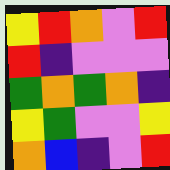[["yellow", "red", "orange", "violet", "red"], ["red", "indigo", "violet", "violet", "violet"], ["green", "orange", "green", "orange", "indigo"], ["yellow", "green", "violet", "violet", "yellow"], ["orange", "blue", "indigo", "violet", "red"]]